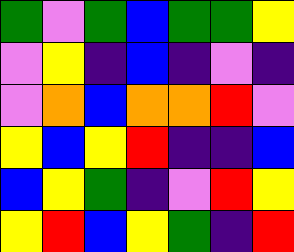[["green", "violet", "green", "blue", "green", "green", "yellow"], ["violet", "yellow", "indigo", "blue", "indigo", "violet", "indigo"], ["violet", "orange", "blue", "orange", "orange", "red", "violet"], ["yellow", "blue", "yellow", "red", "indigo", "indigo", "blue"], ["blue", "yellow", "green", "indigo", "violet", "red", "yellow"], ["yellow", "red", "blue", "yellow", "green", "indigo", "red"]]